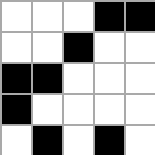[["white", "white", "white", "black", "black"], ["white", "white", "black", "white", "white"], ["black", "black", "white", "white", "white"], ["black", "white", "white", "white", "white"], ["white", "black", "white", "black", "white"]]